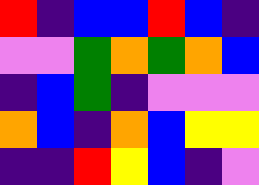[["red", "indigo", "blue", "blue", "red", "blue", "indigo"], ["violet", "violet", "green", "orange", "green", "orange", "blue"], ["indigo", "blue", "green", "indigo", "violet", "violet", "violet"], ["orange", "blue", "indigo", "orange", "blue", "yellow", "yellow"], ["indigo", "indigo", "red", "yellow", "blue", "indigo", "violet"]]